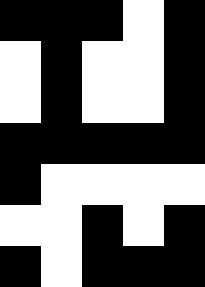[["black", "black", "black", "white", "black"], ["white", "black", "white", "white", "black"], ["white", "black", "white", "white", "black"], ["black", "black", "black", "black", "black"], ["black", "white", "white", "white", "white"], ["white", "white", "black", "white", "black"], ["black", "white", "black", "black", "black"]]